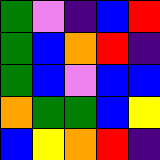[["green", "violet", "indigo", "blue", "red"], ["green", "blue", "orange", "red", "indigo"], ["green", "blue", "violet", "blue", "blue"], ["orange", "green", "green", "blue", "yellow"], ["blue", "yellow", "orange", "red", "indigo"]]